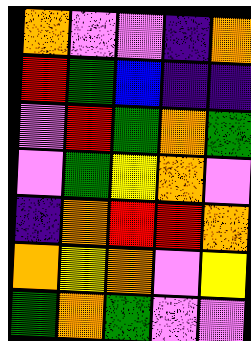[["orange", "violet", "violet", "indigo", "orange"], ["red", "green", "blue", "indigo", "indigo"], ["violet", "red", "green", "orange", "green"], ["violet", "green", "yellow", "orange", "violet"], ["indigo", "orange", "red", "red", "orange"], ["orange", "yellow", "orange", "violet", "yellow"], ["green", "orange", "green", "violet", "violet"]]